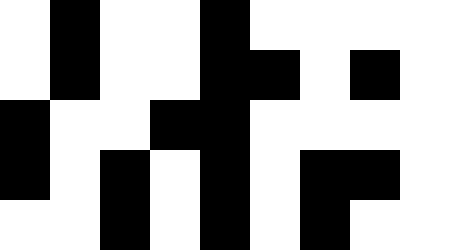[["white", "black", "white", "white", "black", "white", "white", "white", "white"], ["white", "black", "white", "white", "black", "black", "white", "black", "white"], ["black", "white", "white", "black", "black", "white", "white", "white", "white"], ["black", "white", "black", "white", "black", "white", "black", "black", "white"], ["white", "white", "black", "white", "black", "white", "black", "white", "white"]]